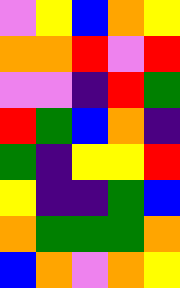[["violet", "yellow", "blue", "orange", "yellow"], ["orange", "orange", "red", "violet", "red"], ["violet", "violet", "indigo", "red", "green"], ["red", "green", "blue", "orange", "indigo"], ["green", "indigo", "yellow", "yellow", "red"], ["yellow", "indigo", "indigo", "green", "blue"], ["orange", "green", "green", "green", "orange"], ["blue", "orange", "violet", "orange", "yellow"]]